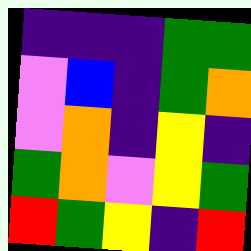[["indigo", "indigo", "indigo", "green", "green"], ["violet", "blue", "indigo", "green", "orange"], ["violet", "orange", "indigo", "yellow", "indigo"], ["green", "orange", "violet", "yellow", "green"], ["red", "green", "yellow", "indigo", "red"]]